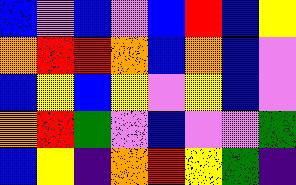[["blue", "violet", "blue", "violet", "blue", "red", "blue", "yellow"], ["orange", "red", "red", "orange", "blue", "orange", "blue", "violet"], ["blue", "yellow", "blue", "yellow", "violet", "yellow", "blue", "violet"], ["orange", "red", "green", "violet", "blue", "violet", "violet", "green"], ["blue", "yellow", "indigo", "orange", "red", "yellow", "green", "indigo"]]